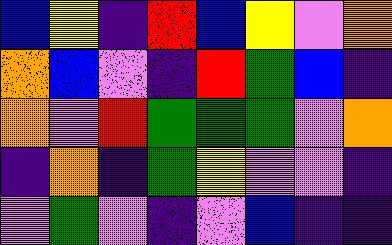[["blue", "yellow", "indigo", "red", "blue", "yellow", "violet", "orange"], ["orange", "blue", "violet", "indigo", "red", "green", "blue", "indigo"], ["orange", "violet", "red", "green", "green", "green", "violet", "orange"], ["indigo", "orange", "indigo", "green", "yellow", "violet", "violet", "indigo"], ["violet", "green", "violet", "indigo", "violet", "blue", "indigo", "indigo"]]